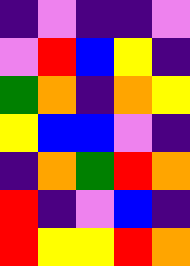[["indigo", "violet", "indigo", "indigo", "violet"], ["violet", "red", "blue", "yellow", "indigo"], ["green", "orange", "indigo", "orange", "yellow"], ["yellow", "blue", "blue", "violet", "indigo"], ["indigo", "orange", "green", "red", "orange"], ["red", "indigo", "violet", "blue", "indigo"], ["red", "yellow", "yellow", "red", "orange"]]